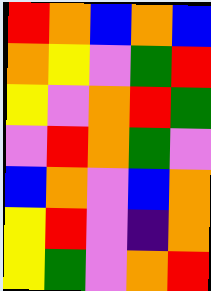[["red", "orange", "blue", "orange", "blue"], ["orange", "yellow", "violet", "green", "red"], ["yellow", "violet", "orange", "red", "green"], ["violet", "red", "orange", "green", "violet"], ["blue", "orange", "violet", "blue", "orange"], ["yellow", "red", "violet", "indigo", "orange"], ["yellow", "green", "violet", "orange", "red"]]